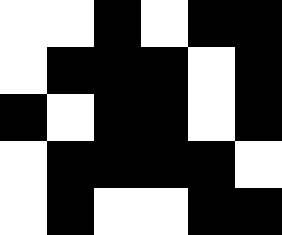[["white", "white", "black", "white", "black", "black"], ["white", "black", "black", "black", "white", "black"], ["black", "white", "black", "black", "white", "black"], ["white", "black", "black", "black", "black", "white"], ["white", "black", "white", "white", "black", "black"]]